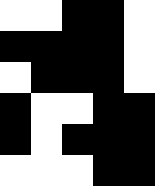[["white", "white", "black", "black", "white"], ["black", "black", "black", "black", "white"], ["white", "black", "black", "black", "white"], ["black", "white", "white", "black", "black"], ["black", "white", "black", "black", "black"], ["white", "white", "white", "black", "black"]]